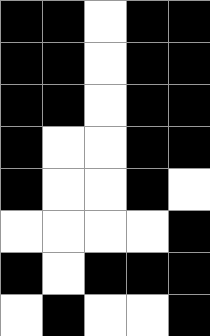[["black", "black", "white", "black", "black"], ["black", "black", "white", "black", "black"], ["black", "black", "white", "black", "black"], ["black", "white", "white", "black", "black"], ["black", "white", "white", "black", "white"], ["white", "white", "white", "white", "black"], ["black", "white", "black", "black", "black"], ["white", "black", "white", "white", "black"]]